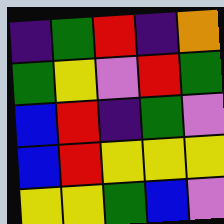[["indigo", "green", "red", "indigo", "orange"], ["green", "yellow", "violet", "red", "green"], ["blue", "red", "indigo", "green", "violet"], ["blue", "red", "yellow", "yellow", "yellow"], ["yellow", "yellow", "green", "blue", "violet"]]